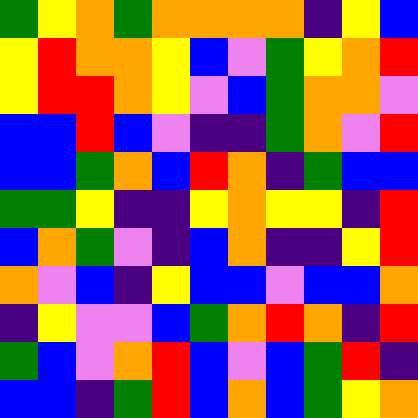[["green", "yellow", "orange", "green", "orange", "orange", "orange", "orange", "indigo", "yellow", "blue"], ["yellow", "red", "orange", "orange", "yellow", "blue", "violet", "green", "yellow", "orange", "red"], ["yellow", "red", "red", "orange", "yellow", "violet", "blue", "green", "orange", "orange", "violet"], ["blue", "blue", "red", "blue", "violet", "indigo", "indigo", "green", "orange", "violet", "red"], ["blue", "blue", "green", "orange", "blue", "red", "orange", "indigo", "green", "blue", "blue"], ["green", "green", "yellow", "indigo", "indigo", "yellow", "orange", "yellow", "yellow", "indigo", "red"], ["blue", "orange", "green", "violet", "indigo", "blue", "orange", "indigo", "indigo", "yellow", "red"], ["orange", "violet", "blue", "indigo", "yellow", "blue", "blue", "violet", "blue", "blue", "orange"], ["indigo", "yellow", "violet", "violet", "blue", "green", "orange", "red", "orange", "indigo", "red"], ["green", "blue", "violet", "orange", "red", "blue", "violet", "blue", "green", "red", "indigo"], ["blue", "blue", "indigo", "green", "red", "blue", "orange", "blue", "green", "yellow", "orange"]]